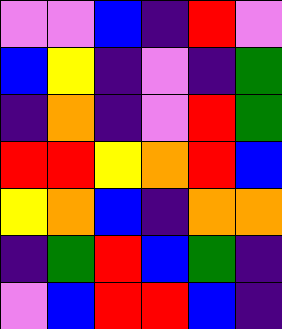[["violet", "violet", "blue", "indigo", "red", "violet"], ["blue", "yellow", "indigo", "violet", "indigo", "green"], ["indigo", "orange", "indigo", "violet", "red", "green"], ["red", "red", "yellow", "orange", "red", "blue"], ["yellow", "orange", "blue", "indigo", "orange", "orange"], ["indigo", "green", "red", "blue", "green", "indigo"], ["violet", "blue", "red", "red", "blue", "indigo"]]